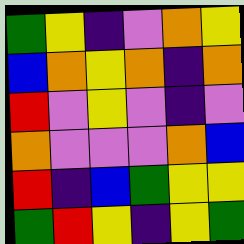[["green", "yellow", "indigo", "violet", "orange", "yellow"], ["blue", "orange", "yellow", "orange", "indigo", "orange"], ["red", "violet", "yellow", "violet", "indigo", "violet"], ["orange", "violet", "violet", "violet", "orange", "blue"], ["red", "indigo", "blue", "green", "yellow", "yellow"], ["green", "red", "yellow", "indigo", "yellow", "green"]]